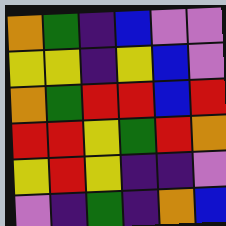[["orange", "green", "indigo", "blue", "violet", "violet"], ["yellow", "yellow", "indigo", "yellow", "blue", "violet"], ["orange", "green", "red", "red", "blue", "red"], ["red", "red", "yellow", "green", "red", "orange"], ["yellow", "red", "yellow", "indigo", "indigo", "violet"], ["violet", "indigo", "green", "indigo", "orange", "blue"]]